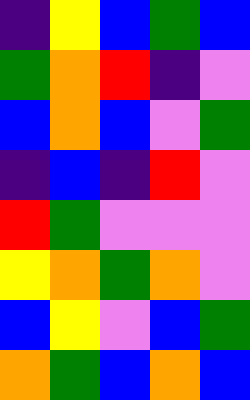[["indigo", "yellow", "blue", "green", "blue"], ["green", "orange", "red", "indigo", "violet"], ["blue", "orange", "blue", "violet", "green"], ["indigo", "blue", "indigo", "red", "violet"], ["red", "green", "violet", "violet", "violet"], ["yellow", "orange", "green", "orange", "violet"], ["blue", "yellow", "violet", "blue", "green"], ["orange", "green", "blue", "orange", "blue"]]